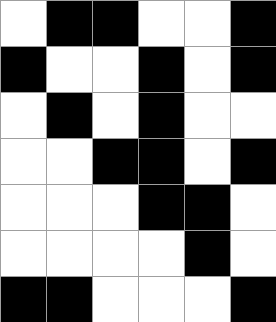[["white", "black", "black", "white", "white", "black"], ["black", "white", "white", "black", "white", "black"], ["white", "black", "white", "black", "white", "white"], ["white", "white", "black", "black", "white", "black"], ["white", "white", "white", "black", "black", "white"], ["white", "white", "white", "white", "black", "white"], ["black", "black", "white", "white", "white", "black"]]